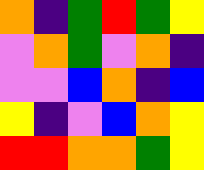[["orange", "indigo", "green", "red", "green", "yellow"], ["violet", "orange", "green", "violet", "orange", "indigo"], ["violet", "violet", "blue", "orange", "indigo", "blue"], ["yellow", "indigo", "violet", "blue", "orange", "yellow"], ["red", "red", "orange", "orange", "green", "yellow"]]